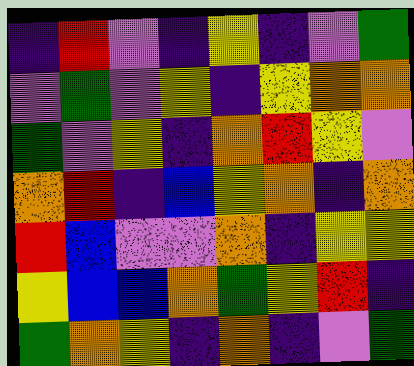[["indigo", "red", "violet", "indigo", "yellow", "indigo", "violet", "green"], ["violet", "green", "violet", "yellow", "indigo", "yellow", "orange", "orange"], ["green", "violet", "yellow", "indigo", "orange", "red", "yellow", "violet"], ["orange", "red", "indigo", "blue", "yellow", "orange", "indigo", "orange"], ["red", "blue", "violet", "violet", "orange", "indigo", "yellow", "yellow"], ["yellow", "blue", "blue", "orange", "green", "yellow", "red", "indigo"], ["green", "orange", "yellow", "indigo", "orange", "indigo", "violet", "green"]]